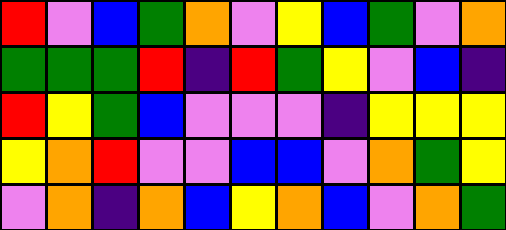[["red", "violet", "blue", "green", "orange", "violet", "yellow", "blue", "green", "violet", "orange"], ["green", "green", "green", "red", "indigo", "red", "green", "yellow", "violet", "blue", "indigo"], ["red", "yellow", "green", "blue", "violet", "violet", "violet", "indigo", "yellow", "yellow", "yellow"], ["yellow", "orange", "red", "violet", "violet", "blue", "blue", "violet", "orange", "green", "yellow"], ["violet", "orange", "indigo", "orange", "blue", "yellow", "orange", "blue", "violet", "orange", "green"]]